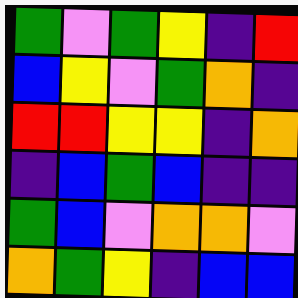[["green", "violet", "green", "yellow", "indigo", "red"], ["blue", "yellow", "violet", "green", "orange", "indigo"], ["red", "red", "yellow", "yellow", "indigo", "orange"], ["indigo", "blue", "green", "blue", "indigo", "indigo"], ["green", "blue", "violet", "orange", "orange", "violet"], ["orange", "green", "yellow", "indigo", "blue", "blue"]]